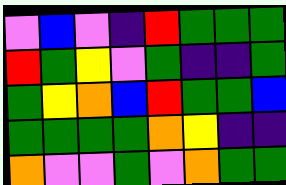[["violet", "blue", "violet", "indigo", "red", "green", "green", "green"], ["red", "green", "yellow", "violet", "green", "indigo", "indigo", "green"], ["green", "yellow", "orange", "blue", "red", "green", "green", "blue"], ["green", "green", "green", "green", "orange", "yellow", "indigo", "indigo"], ["orange", "violet", "violet", "green", "violet", "orange", "green", "green"]]